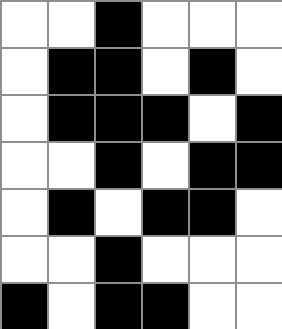[["white", "white", "black", "white", "white", "white"], ["white", "black", "black", "white", "black", "white"], ["white", "black", "black", "black", "white", "black"], ["white", "white", "black", "white", "black", "black"], ["white", "black", "white", "black", "black", "white"], ["white", "white", "black", "white", "white", "white"], ["black", "white", "black", "black", "white", "white"]]